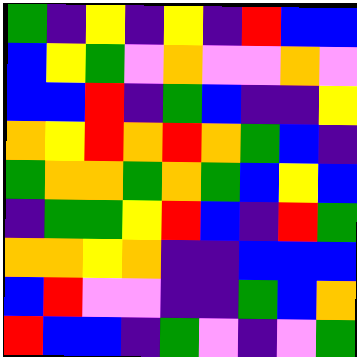[["green", "indigo", "yellow", "indigo", "yellow", "indigo", "red", "blue", "blue"], ["blue", "yellow", "green", "violet", "orange", "violet", "violet", "orange", "violet"], ["blue", "blue", "red", "indigo", "green", "blue", "indigo", "indigo", "yellow"], ["orange", "yellow", "red", "orange", "red", "orange", "green", "blue", "indigo"], ["green", "orange", "orange", "green", "orange", "green", "blue", "yellow", "blue"], ["indigo", "green", "green", "yellow", "red", "blue", "indigo", "red", "green"], ["orange", "orange", "yellow", "orange", "indigo", "indigo", "blue", "blue", "blue"], ["blue", "red", "violet", "violet", "indigo", "indigo", "green", "blue", "orange"], ["red", "blue", "blue", "indigo", "green", "violet", "indigo", "violet", "green"]]